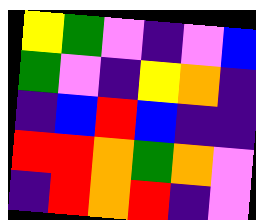[["yellow", "green", "violet", "indigo", "violet", "blue"], ["green", "violet", "indigo", "yellow", "orange", "indigo"], ["indigo", "blue", "red", "blue", "indigo", "indigo"], ["red", "red", "orange", "green", "orange", "violet"], ["indigo", "red", "orange", "red", "indigo", "violet"]]